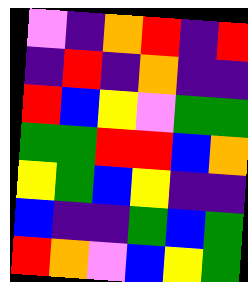[["violet", "indigo", "orange", "red", "indigo", "red"], ["indigo", "red", "indigo", "orange", "indigo", "indigo"], ["red", "blue", "yellow", "violet", "green", "green"], ["green", "green", "red", "red", "blue", "orange"], ["yellow", "green", "blue", "yellow", "indigo", "indigo"], ["blue", "indigo", "indigo", "green", "blue", "green"], ["red", "orange", "violet", "blue", "yellow", "green"]]